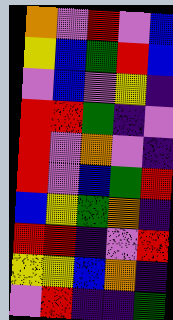[["orange", "violet", "red", "violet", "blue"], ["yellow", "blue", "green", "red", "blue"], ["violet", "blue", "violet", "yellow", "indigo"], ["red", "red", "green", "indigo", "violet"], ["red", "violet", "orange", "violet", "indigo"], ["red", "violet", "blue", "green", "red"], ["blue", "yellow", "green", "orange", "indigo"], ["red", "red", "indigo", "violet", "red"], ["yellow", "yellow", "blue", "orange", "indigo"], ["violet", "red", "indigo", "indigo", "green"]]